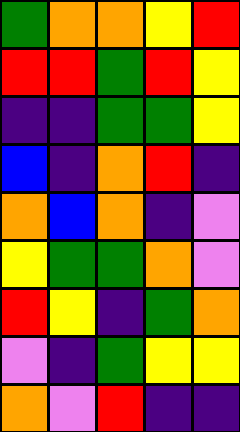[["green", "orange", "orange", "yellow", "red"], ["red", "red", "green", "red", "yellow"], ["indigo", "indigo", "green", "green", "yellow"], ["blue", "indigo", "orange", "red", "indigo"], ["orange", "blue", "orange", "indigo", "violet"], ["yellow", "green", "green", "orange", "violet"], ["red", "yellow", "indigo", "green", "orange"], ["violet", "indigo", "green", "yellow", "yellow"], ["orange", "violet", "red", "indigo", "indigo"]]